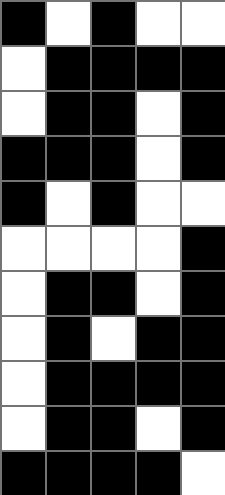[["black", "white", "black", "white", "white"], ["white", "black", "black", "black", "black"], ["white", "black", "black", "white", "black"], ["black", "black", "black", "white", "black"], ["black", "white", "black", "white", "white"], ["white", "white", "white", "white", "black"], ["white", "black", "black", "white", "black"], ["white", "black", "white", "black", "black"], ["white", "black", "black", "black", "black"], ["white", "black", "black", "white", "black"], ["black", "black", "black", "black", "white"]]